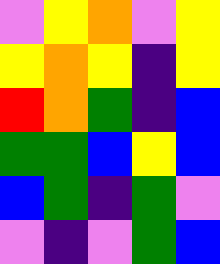[["violet", "yellow", "orange", "violet", "yellow"], ["yellow", "orange", "yellow", "indigo", "yellow"], ["red", "orange", "green", "indigo", "blue"], ["green", "green", "blue", "yellow", "blue"], ["blue", "green", "indigo", "green", "violet"], ["violet", "indigo", "violet", "green", "blue"]]